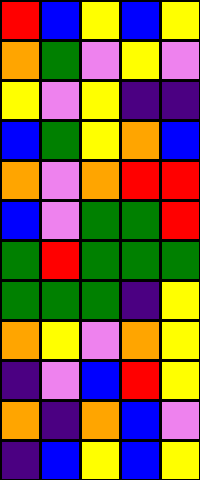[["red", "blue", "yellow", "blue", "yellow"], ["orange", "green", "violet", "yellow", "violet"], ["yellow", "violet", "yellow", "indigo", "indigo"], ["blue", "green", "yellow", "orange", "blue"], ["orange", "violet", "orange", "red", "red"], ["blue", "violet", "green", "green", "red"], ["green", "red", "green", "green", "green"], ["green", "green", "green", "indigo", "yellow"], ["orange", "yellow", "violet", "orange", "yellow"], ["indigo", "violet", "blue", "red", "yellow"], ["orange", "indigo", "orange", "blue", "violet"], ["indigo", "blue", "yellow", "blue", "yellow"]]